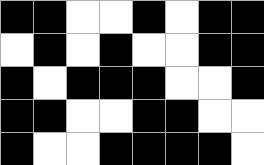[["black", "black", "white", "white", "black", "white", "black", "black"], ["white", "black", "white", "black", "white", "white", "black", "black"], ["black", "white", "black", "black", "black", "white", "white", "black"], ["black", "black", "white", "white", "black", "black", "white", "white"], ["black", "white", "white", "black", "black", "black", "black", "white"]]